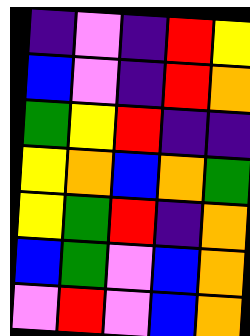[["indigo", "violet", "indigo", "red", "yellow"], ["blue", "violet", "indigo", "red", "orange"], ["green", "yellow", "red", "indigo", "indigo"], ["yellow", "orange", "blue", "orange", "green"], ["yellow", "green", "red", "indigo", "orange"], ["blue", "green", "violet", "blue", "orange"], ["violet", "red", "violet", "blue", "orange"]]